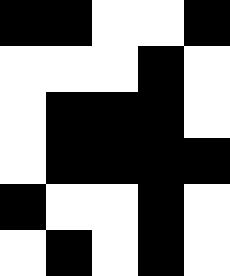[["black", "black", "white", "white", "black"], ["white", "white", "white", "black", "white"], ["white", "black", "black", "black", "white"], ["white", "black", "black", "black", "black"], ["black", "white", "white", "black", "white"], ["white", "black", "white", "black", "white"]]